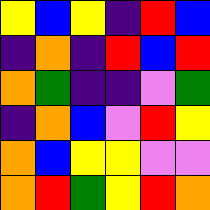[["yellow", "blue", "yellow", "indigo", "red", "blue"], ["indigo", "orange", "indigo", "red", "blue", "red"], ["orange", "green", "indigo", "indigo", "violet", "green"], ["indigo", "orange", "blue", "violet", "red", "yellow"], ["orange", "blue", "yellow", "yellow", "violet", "violet"], ["orange", "red", "green", "yellow", "red", "orange"]]